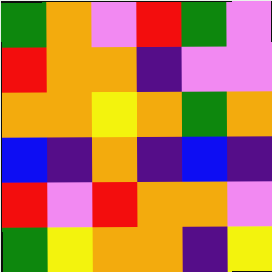[["green", "orange", "violet", "red", "green", "violet"], ["red", "orange", "orange", "indigo", "violet", "violet"], ["orange", "orange", "yellow", "orange", "green", "orange"], ["blue", "indigo", "orange", "indigo", "blue", "indigo"], ["red", "violet", "red", "orange", "orange", "violet"], ["green", "yellow", "orange", "orange", "indigo", "yellow"]]